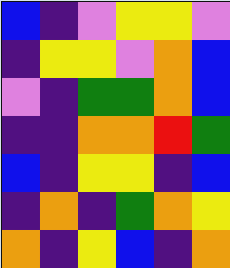[["blue", "indigo", "violet", "yellow", "yellow", "violet"], ["indigo", "yellow", "yellow", "violet", "orange", "blue"], ["violet", "indigo", "green", "green", "orange", "blue"], ["indigo", "indigo", "orange", "orange", "red", "green"], ["blue", "indigo", "yellow", "yellow", "indigo", "blue"], ["indigo", "orange", "indigo", "green", "orange", "yellow"], ["orange", "indigo", "yellow", "blue", "indigo", "orange"]]